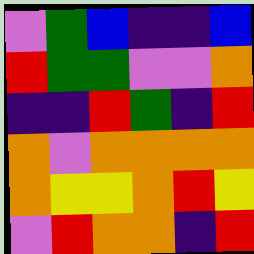[["violet", "green", "blue", "indigo", "indigo", "blue"], ["red", "green", "green", "violet", "violet", "orange"], ["indigo", "indigo", "red", "green", "indigo", "red"], ["orange", "violet", "orange", "orange", "orange", "orange"], ["orange", "yellow", "yellow", "orange", "red", "yellow"], ["violet", "red", "orange", "orange", "indigo", "red"]]